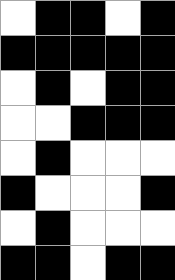[["white", "black", "black", "white", "black"], ["black", "black", "black", "black", "black"], ["white", "black", "white", "black", "black"], ["white", "white", "black", "black", "black"], ["white", "black", "white", "white", "white"], ["black", "white", "white", "white", "black"], ["white", "black", "white", "white", "white"], ["black", "black", "white", "black", "black"]]